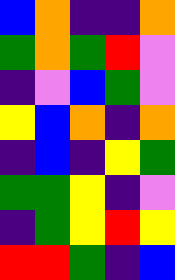[["blue", "orange", "indigo", "indigo", "orange"], ["green", "orange", "green", "red", "violet"], ["indigo", "violet", "blue", "green", "violet"], ["yellow", "blue", "orange", "indigo", "orange"], ["indigo", "blue", "indigo", "yellow", "green"], ["green", "green", "yellow", "indigo", "violet"], ["indigo", "green", "yellow", "red", "yellow"], ["red", "red", "green", "indigo", "blue"]]